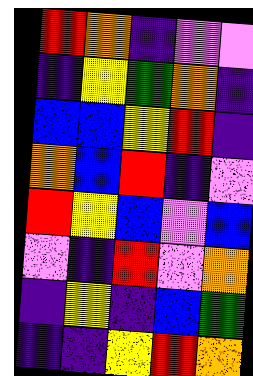[["red", "orange", "indigo", "violet", "violet"], ["indigo", "yellow", "green", "orange", "indigo"], ["blue", "blue", "yellow", "red", "indigo"], ["orange", "blue", "red", "indigo", "violet"], ["red", "yellow", "blue", "violet", "blue"], ["violet", "indigo", "red", "violet", "orange"], ["indigo", "yellow", "indigo", "blue", "green"], ["indigo", "indigo", "yellow", "red", "orange"]]